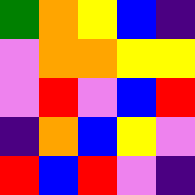[["green", "orange", "yellow", "blue", "indigo"], ["violet", "orange", "orange", "yellow", "yellow"], ["violet", "red", "violet", "blue", "red"], ["indigo", "orange", "blue", "yellow", "violet"], ["red", "blue", "red", "violet", "indigo"]]